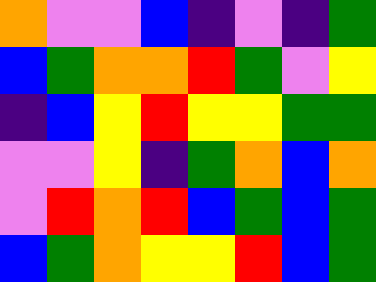[["orange", "violet", "violet", "blue", "indigo", "violet", "indigo", "green"], ["blue", "green", "orange", "orange", "red", "green", "violet", "yellow"], ["indigo", "blue", "yellow", "red", "yellow", "yellow", "green", "green"], ["violet", "violet", "yellow", "indigo", "green", "orange", "blue", "orange"], ["violet", "red", "orange", "red", "blue", "green", "blue", "green"], ["blue", "green", "orange", "yellow", "yellow", "red", "blue", "green"]]